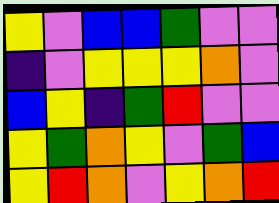[["yellow", "violet", "blue", "blue", "green", "violet", "violet"], ["indigo", "violet", "yellow", "yellow", "yellow", "orange", "violet"], ["blue", "yellow", "indigo", "green", "red", "violet", "violet"], ["yellow", "green", "orange", "yellow", "violet", "green", "blue"], ["yellow", "red", "orange", "violet", "yellow", "orange", "red"]]